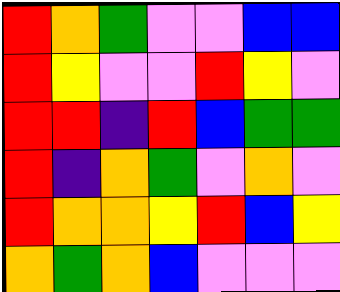[["red", "orange", "green", "violet", "violet", "blue", "blue"], ["red", "yellow", "violet", "violet", "red", "yellow", "violet"], ["red", "red", "indigo", "red", "blue", "green", "green"], ["red", "indigo", "orange", "green", "violet", "orange", "violet"], ["red", "orange", "orange", "yellow", "red", "blue", "yellow"], ["orange", "green", "orange", "blue", "violet", "violet", "violet"]]